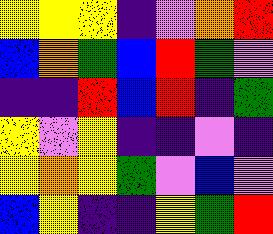[["yellow", "yellow", "yellow", "indigo", "violet", "orange", "red"], ["blue", "orange", "green", "blue", "red", "green", "violet"], ["indigo", "indigo", "red", "blue", "red", "indigo", "green"], ["yellow", "violet", "yellow", "indigo", "indigo", "violet", "indigo"], ["yellow", "orange", "yellow", "green", "violet", "blue", "violet"], ["blue", "yellow", "indigo", "indigo", "yellow", "green", "red"]]